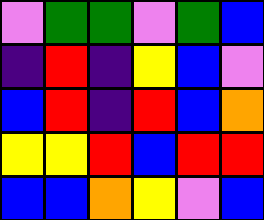[["violet", "green", "green", "violet", "green", "blue"], ["indigo", "red", "indigo", "yellow", "blue", "violet"], ["blue", "red", "indigo", "red", "blue", "orange"], ["yellow", "yellow", "red", "blue", "red", "red"], ["blue", "blue", "orange", "yellow", "violet", "blue"]]